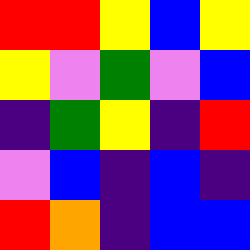[["red", "red", "yellow", "blue", "yellow"], ["yellow", "violet", "green", "violet", "blue"], ["indigo", "green", "yellow", "indigo", "red"], ["violet", "blue", "indigo", "blue", "indigo"], ["red", "orange", "indigo", "blue", "blue"]]